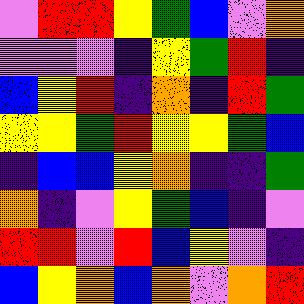[["violet", "red", "red", "yellow", "green", "blue", "violet", "orange"], ["violet", "violet", "violet", "indigo", "yellow", "green", "red", "indigo"], ["blue", "yellow", "red", "indigo", "orange", "indigo", "red", "green"], ["yellow", "yellow", "green", "red", "yellow", "yellow", "green", "blue"], ["indigo", "blue", "blue", "yellow", "orange", "indigo", "indigo", "green"], ["orange", "indigo", "violet", "yellow", "green", "blue", "indigo", "violet"], ["red", "red", "violet", "red", "blue", "yellow", "violet", "indigo"], ["blue", "yellow", "orange", "blue", "orange", "violet", "orange", "red"]]